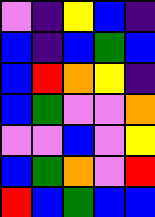[["violet", "indigo", "yellow", "blue", "indigo"], ["blue", "indigo", "blue", "green", "blue"], ["blue", "red", "orange", "yellow", "indigo"], ["blue", "green", "violet", "violet", "orange"], ["violet", "violet", "blue", "violet", "yellow"], ["blue", "green", "orange", "violet", "red"], ["red", "blue", "green", "blue", "blue"]]